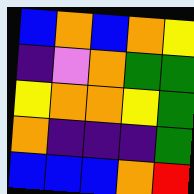[["blue", "orange", "blue", "orange", "yellow"], ["indigo", "violet", "orange", "green", "green"], ["yellow", "orange", "orange", "yellow", "green"], ["orange", "indigo", "indigo", "indigo", "green"], ["blue", "blue", "blue", "orange", "red"]]